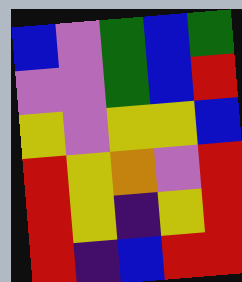[["blue", "violet", "green", "blue", "green"], ["violet", "violet", "green", "blue", "red"], ["yellow", "violet", "yellow", "yellow", "blue"], ["red", "yellow", "orange", "violet", "red"], ["red", "yellow", "indigo", "yellow", "red"], ["red", "indigo", "blue", "red", "red"]]